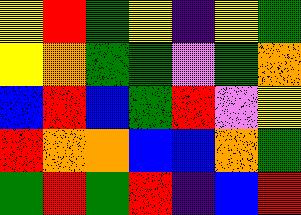[["yellow", "red", "green", "yellow", "indigo", "yellow", "green"], ["yellow", "orange", "green", "green", "violet", "green", "orange"], ["blue", "red", "blue", "green", "red", "violet", "yellow"], ["red", "orange", "orange", "blue", "blue", "orange", "green"], ["green", "red", "green", "red", "indigo", "blue", "red"]]